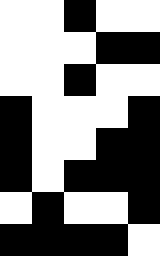[["white", "white", "black", "white", "white"], ["white", "white", "white", "black", "black"], ["white", "white", "black", "white", "white"], ["black", "white", "white", "white", "black"], ["black", "white", "white", "black", "black"], ["black", "white", "black", "black", "black"], ["white", "black", "white", "white", "black"], ["black", "black", "black", "black", "white"]]